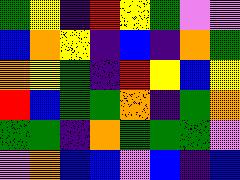[["green", "yellow", "indigo", "red", "yellow", "green", "violet", "violet"], ["blue", "orange", "yellow", "indigo", "blue", "indigo", "orange", "green"], ["orange", "yellow", "green", "indigo", "red", "yellow", "blue", "yellow"], ["red", "blue", "green", "green", "orange", "indigo", "green", "orange"], ["green", "green", "indigo", "orange", "green", "green", "green", "violet"], ["violet", "orange", "blue", "blue", "violet", "blue", "indigo", "blue"]]